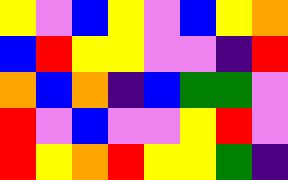[["yellow", "violet", "blue", "yellow", "violet", "blue", "yellow", "orange"], ["blue", "red", "yellow", "yellow", "violet", "violet", "indigo", "red"], ["orange", "blue", "orange", "indigo", "blue", "green", "green", "violet"], ["red", "violet", "blue", "violet", "violet", "yellow", "red", "violet"], ["red", "yellow", "orange", "red", "yellow", "yellow", "green", "indigo"]]